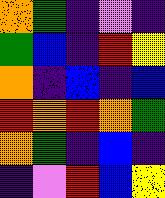[["orange", "green", "indigo", "violet", "indigo"], ["green", "blue", "indigo", "red", "yellow"], ["orange", "indigo", "blue", "indigo", "blue"], ["red", "orange", "red", "orange", "green"], ["orange", "green", "indigo", "blue", "indigo"], ["indigo", "violet", "red", "blue", "yellow"]]